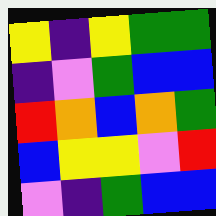[["yellow", "indigo", "yellow", "green", "green"], ["indigo", "violet", "green", "blue", "blue"], ["red", "orange", "blue", "orange", "green"], ["blue", "yellow", "yellow", "violet", "red"], ["violet", "indigo", "green", "blue", "blue"]]